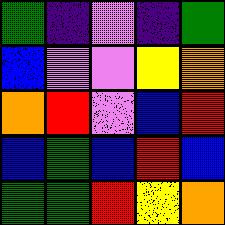[["green", "indigo", "violet", "indigo", "green"], ["blue", "violet", "violet", "yellow", "orange"], ["orange", "red", "violet", "blue", "red"], ["blue", "green", "blue", "red", "blue"], ["green", "green", "red", "yellow", "orange"]]